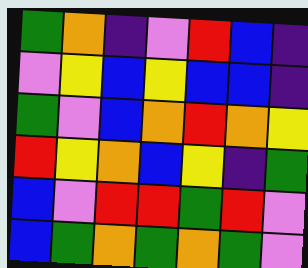[["green", "orange", "indigo", "violet", "red", "blue", "indigo"], ["violet", "yellow", "blue", "yellow", "blue", "blue", "indigo"], ["green", "violet", "blue", "orange", "red", "orange", "yellow"], ["red", "yellow", "orange", "blue", "yellow", "indigo", "green"], ["blue", "violet", "red", "red", "green", "red", "violet"], ["blue", "green", "orange", "green", "orange", "green", "violet"]]